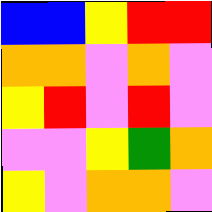[["blue", "blue", "yellow", "red", "red"], ["orange", "orange", "violet", "orange", "violet"], ["yellow", "red", "violet", "red", "violet"], ["violet", "violet", "yellow", "green", "orange"], ["yellow", "violet", "orange", "orange", "violet"]]